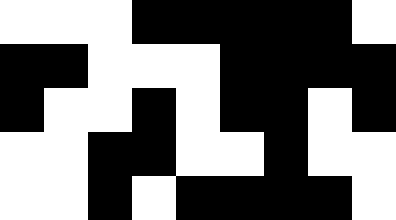[["white", "white", "white", "black", "black", "black", "black", "black", "white"], ["black", "black", "white", "white", "white", "black", "black", "black", "black"], ["black", "white", "white", "black", "white", "black", "black", "white", "black"], ["white", "white", "black", "black", "white", "white", "black", "white", "white"], ["white", "white", "black", "white", "black", "black", "black", "black", "white"]]